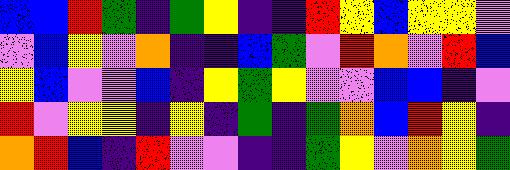[["blue", "blue", "red", "green", "indigo", "green", "yellow", "indigo", "indigo", "red", "yellow", "blue", "yellow", "yellow", "violet"], ["violet", "blue", "yellow", "violet", "orange", "indigo", "indigo", "blue", "green", "violet", "red", "orange", "violet", "red", "blue"], ["yellow", "blue", "violet", "violet", "blue", "indigo", "yellow", "green", "yellow", "violet", "violet", "blue", "blue", "indigo", "violet"], ["red", "violet", "yellow", "yellow", "indigo", "yellow", "indigo", "green", "indigo", "green", "orange", "blue", "red", "yellow", "indigo"], ["orange", "red", "blue", "indigo", "red", "violet", "violet", "indigo", "indigo", "green", "yellow", "violet", "orange", "yellow", "green"]]